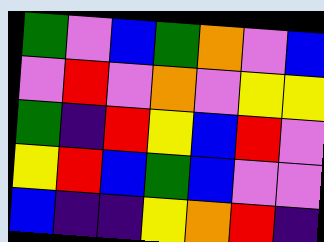[["green", "violet", "blue", "green", "orange", "violet", "blue"], ["violet", "red", "violet", "orange", "violet", "yellow", "yellow"], ["green", "indigo", "red", "yellow", "blue", "red", "violet"], ["yellow", "red", "blue", "green", "blue", "violet", "violet"], ["blue", "indigo", "indigo", "yellow", "orange", "red", "indigo"]]